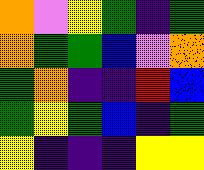[["orange", "violet", "yellow", "green", "indigo", "green"], ["orange", "green", "green", "blue", "violet", "orange"], ["green", "orange", "indigo", "indigo", "red", "blue"], ["green", "yellow", "green", "blue", "indigo", "green"], ["yellow", "indigo", "indigo", "indigo", "yellow", "yellow"]]